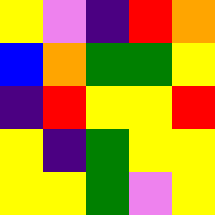[["yellow", "violet", "indigo", "red", "orange"], ["blue", "orange", "green", "green", "yellow"], ["indigo", "red", "yellow", "yellow", "red"], ["yellow", "indigo", "green", "yellow", "yellow"], ["yellow", "yellow", "green", "violet", "yellow"]]